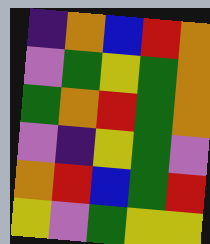[["indigo", "orange", "blue", "red", "orange"], ["violet", "green", "yellow", "green", "orange"], ["green", "orange", "red", "green", "orange"], ["violet", "indigo", "yellow", "green", "violet"], ["orange", "red", "blue", "green", "red"], ["yellow", "violet", "green", "yellow", "yellow"]]